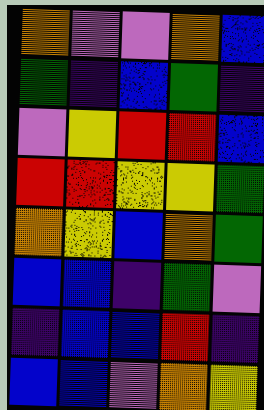[["orange", "violet", "violet", "orange", "blue"], ["green", "indigo", "blue", "green", "indigo"], ["violet", "yellow", "red", "red", "blue"], ["red", "red", "yellow", "yellow", "green"], ["orange", "yellow", "blue", "orange", "green"], ["blue", "blue", "indigo", "green", "violet"], ["indigo", "blue", "blue", "red", "indigo"], ["blue", "blue", "violet", "orange", "yellow"]]